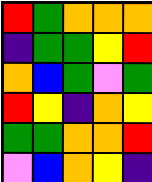[["red", "green", "orange", "orange", "orange"], ["indigo", "green", "green", "yellow", "red"], ["orange", "blue", "green", "violet", "green"], ["red", "yellow", "indigo", "orange", "yellow"], ["green", "green", "orange", "orange", "red"], ["violet", "blue", "orange", "yellow", "indigo"]]